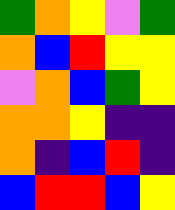[["green", "orange", "yellow", "violet", "green"], ["orange", "blue", "red", "yellow", "yellow"], ["violet", "orange", "blue", "green", "yellow"], ["orange", "orange", "yellow", "indigo", "indigo"], ["orange", "indigo", "blue", "red", "indigo"], ["blue", "red", "red", "blue", "yellow"]]